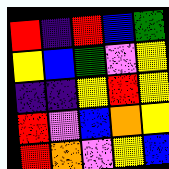[["red", "indigo", "red", "blue", "green"], ["yellow", "blue", "green", "violet", "yellow"], ["indigo", "indigo", "yellow", "red", "yellow"], ["red", "violet", "blue", "orange", "yellow"], ["red", "orange", "violet", "yellow", "blue"]]